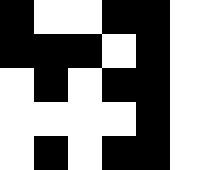[["black", "white", "white", "black", "black", "white"], ["black", "black", "black", "white", "black", "white"], ["white", "black", "white", "black", "black", "white"], ["white", "white", "white", "white", "black", "white"], ["white", "black", "white", "black", "black", "white"]]